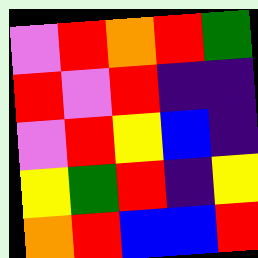[["violet", "red", "orange", "red", "green"], ["red", "violet", "red", "indigo", "indigo"], ["violet", "red", "yellow", "blue", "indigo"], ["yellow", "green", "red", "indigo", "yellow"], ["orange", "red", "blue", "blue", "red"]]